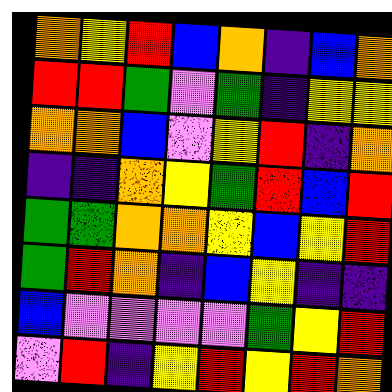[["orange", "yellow", "red", "blue", "orange", "indigo", "blue", "orange"], ["red", "red", "green", "violet", "green", "indigo", "yellow", "yellow"], ["orange", "orange", "blue", "violet", "yellow", "red", "indigo", "orange"], ["indigo", "indigo", "orange", "yellow", "green", "red", "blue", "red"], ["green", "green", "orange", "orange", "yellow", "blue", "yellow", "red"], ["green", "red", "orange", "indigo", "blue", "yellow", "indigo", "indigo"], ["blue", "violet", "violet", "violet", "violet", "green", "yellow", "red"], ["violet", "red", "indigo", "yellow", "red", "yellow", "red", "orange"]]